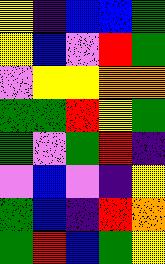[["yellow", "indigo", "blue", "blue", "green"], ["yellow", "blue", "violet", "red", "green"], ["violet", "yellow", "yellow", "orange", "orange"], ["green", "green", "red", "yellow", "green"], ["green", "violet", "green", "red", "indigo"], ["violet", "blue", "violet", "indigo", "yellow"], ["green", "blue", "indigo", "red", "orange"], ["green", "red", "blue", "green", "yellow"]]